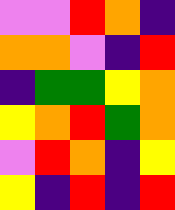[["violet", "violet", "red", "orange", "indigo"], ["orange", "orange", "violet", "indigo", "red"], ["indigo", "green", "green", "yellow", "orange"], ["yellow", "orange", "red", "green", "orange"], ["violet", "red", "orange", "indigo", "yellow"], ["yellow", "indigo", "red", "indigo", "red"]]